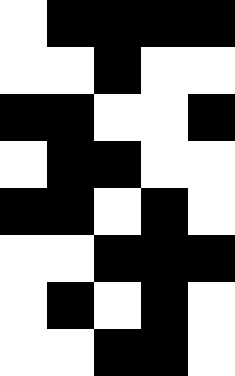[["white", "black", "black", "black", "black"], ["white", "white", "black", "white", "white"], ["black", "black", "white", "white", "black"], ["white", "black", "black", "white", "white"], ["black", "black", "white", "black", "white"], ["white", "white", "black", "black", "black"], ["white", "black", "white", "black", "white"], ["white", "white", "black", "black", "white"]]